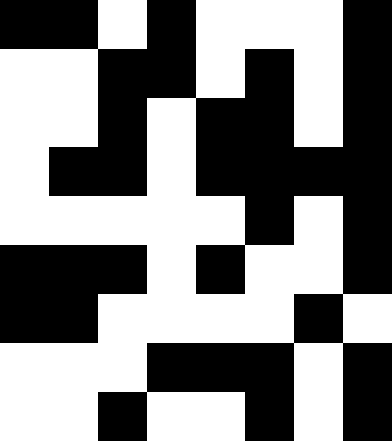[["black", "black", "white", "black", "white", "white", "white", "black"], ["white", "white", "black", "black", "white", "black", "white", "black"], ["white", "white", "black", "white", "black", "black", "white", "black"], ["white", "black", "black", "white", "black", "black", "black", "black"], ["white", "white", "white", "white", "white", "black", "white", "black"], ["black", "black", "black", "white", "black", "white", "white", "black"], ["black", "black", "white", "white", "white", "white", "black", "white"], ["white", "white", "white", "black", "black", "black", "white", "black"], ["white", "white", "black", "white", "white", "black", "white", "black"]]